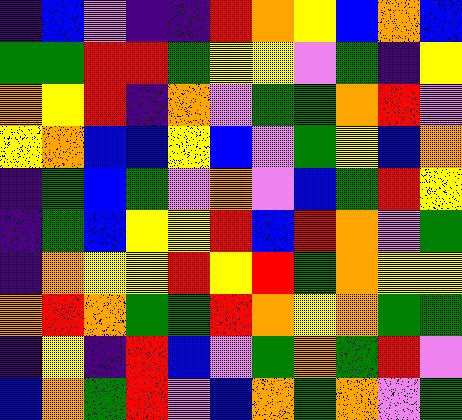[["indigo", "blue", "violet", "indigo", "indigo", "red", "orange", "yellow", "blue", "orange", "blue"], ["green", "green", "red", "red", "green", "yellow", "yellow", "violet", "green", "indigo", "yellow"], ["orange", "yellow", "red", "indigo", "orange", "violet", "green", "green", "orange", "red", "violet"], ["yellow", "orange", "blue", "blue", "yellow", "blue", "violet", "green", "yellow", "blue", "orange"], ["indigo", "green", "blue", "green", "violet", "orange", "violet", "blue", "green", "red", "yellow"], ["indigo", "green", "blue", "yellow", "yellow", "red", "blue", "red", "orange", "violet", "green"], ["indigo", "orange", "yellow", "yellow", "red", "yellow", "red", "green", "orange", "yellow", "yellow"], ["orange", "red", "orange", "green", "green", "red", "orange", "yellow", "orange", "green", "green"], ["indigo", "yellow", "indigo", "red", "blue", "violet", "green", "orange", "green", "red", "violet"], ["blue", "orange", "green", "red", "violet", "blue", "orange", "green", "orange", "violet", "green"]]